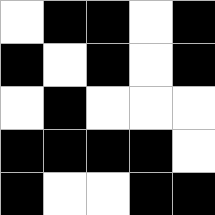[["white", "black", "black", "white", "black"], ["black", "white", "black", "white", "black"], ["white", "black", "white", "white", "white"], ["black", "black", "black", "black", "white"], ["black", "white", "white", "black", "black"]]